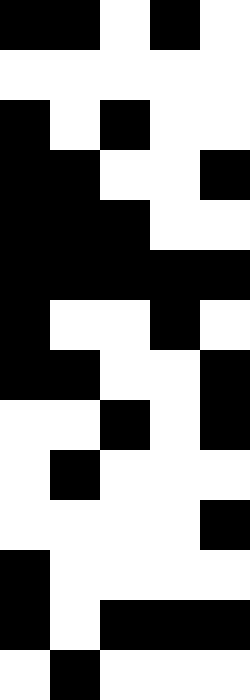[["black", "black", "white", "black", "white"], ["white", "white", "white", "white", "white"], ["black", "white", "black", "white", "white"], ["black", "black", "white", "white", "black"], ["black", "black", "black", "white", "white"], ["black", "black", "black", "black", "black"], ["black", "white", "white", "black", "white"], ["black", "black", "white", "white", "black"], ["white", "white", "black", "white", "black"], ["white", "black", "white", "white", "white"], ["white", "white", "white", "white", "black"], ["black", "white", "white", "white", "white"], ["black", "white", "black", "black", "black"], ["white", "black", "white", "white", "white"]]